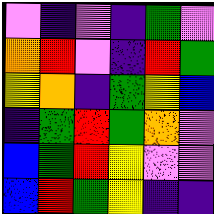[["violet", "indigo", "violet", "indigo", "green", "violet"], ["orange", "red", "violet", "indigo", "red", "green"], ["yellow", "orange", "indigo", "green", "yellow", "blue"], ["indigo", "green", "red", "green", "orange", "violet"], ["blue", "green", "red", "yellow", "violet", "violet"], ["blue", "red", "green", "yellow", "indigo", "indigo"]]